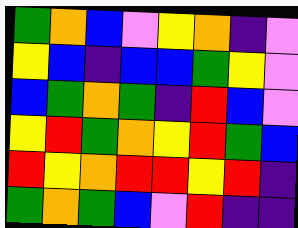[["green", "orange", "blue", "violet", "yellow", "orange", "indigo", "violet"], ["yellow", "blue", "indigo", "blue", "blue", "green", "yellow", "violet"], ["blue", "green", "orange", "green", "indigo", "red", "blue", "violet"], ["yellow", "red", "green", "orange", "yellow", "red", "green", "blue"], ["red", "yellow", "orange", "red", "red", "yellow", "red", "indigo"], ["green", "orange", "green", "blue", "violet", "red", "indigo", "indigo"]]